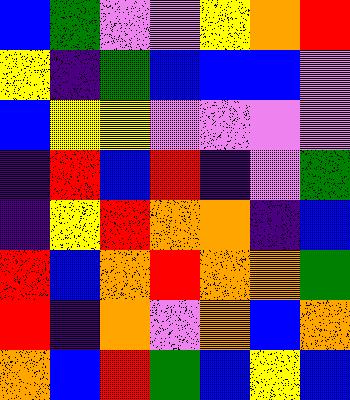[["blue", "green", "violet", "violet", "yellow", "orange", "red"], ["yellow", "indigo", "green", "blue", "blue", "blue", "violet"], ["blue", "yellow", "yellow", "violet", "violet", "violet", "violet"], ["indigo", "red", "blue", "red", "indigo", "violet", "green"], ["indigo", "yellow", "red", "orange", "orange", "indigo", "blue"], ["red", "blue", "orange", "red", "orange", "orange", "green"], ["red", "indigo", "orange", "violet", "orange", "blue", "orange"], ["orange", "blue", "red", "green", "blue", "yellow", "blue"]]